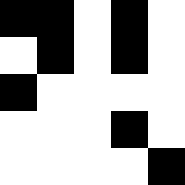[["black", "black", "white", "black", "white"], ["white", "black", "white", "black", "white"], ["black", "white", "white", "white", "white"], ["white", "white", "white", "black", "white"], ["white", "white", "white", "white", "black"]]